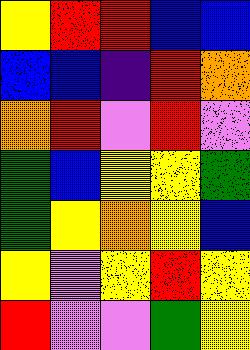[["yellow", "red", "red", "blue", "blue"], ["blue", "blue", "indigo", "red", "orange"], ["orange", "red", "violet", "red", "violet"], ["green", "blue", "yellow", "yellow", "green"], ["green", "yellow", "orange", "yellow", "blue"], ["yellow", "violet", "yellow", "red", "yellow"], ["red", "violet", "violet", "green", "yellow"]]